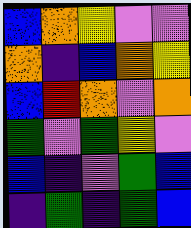[["blue", "orange", "yellow", "violet", "violet"], ["orange", "indigo", "blue", "orange", "yellow"], ["blue", "red", "orange", "violet", "orange"], ["green", "violet", "green", "yellow", "violet"], ["blue", "indigo", "violet", "green", "blue"], ["indigo", "green", "indigo", "green", "blue"]]